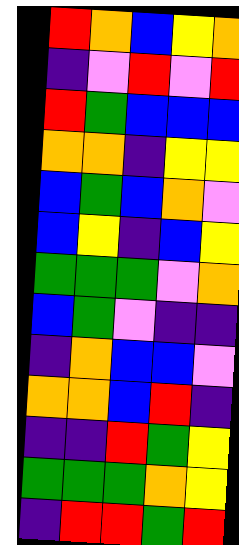[["red", "orange", "blue", "yellow", "orange"], ["indigo", "violet", "red", "violet", "red"], ["red", "green", "blue", "blue", "blue"], ["orange", "orange", "indigo", "yellow", "yellow"], ["blue", "green", "blue", "orange", "violet"], ["blue", "yellow", "indigo", "blue", "yellow"], ["green", "green", "green", "violet", "orange"], ["blue", "green", "violet", "indigo", "indigo"], ["indigo", "orange", "blue", "blue", "violet"], ["orange", "orange", "blue", "red", "indigo"], ["indigo", "indigo", "red", "green", "yellow"], ["green", "green", "green", "orange", "yellow"], ["indigo", "red", "red", "green", "red"]]